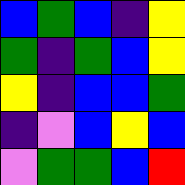[["blue", "green", "blue", "indigo", "yellow"], ["green", "indigo", "green", "blue", "yellow"], ["yellow", "indigo", "blue", "blue", "green"], ["indigo", "violet", "blue", "yellow", "blue"], ["violet", "green", "green", "blue", "red"]]